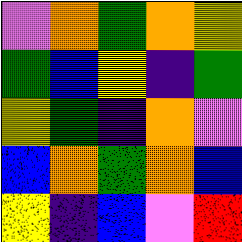[["violet", "orange", "green", "orange", "yellow"], ["green", "blue", "yellow", "indigo", "green"], ["yellow", "green", "indigo", "orange", "violet"], ["blue", "orange", "green", "orange", "blue"], ["yellow", "indigo", "blue", "violet", "red"]]